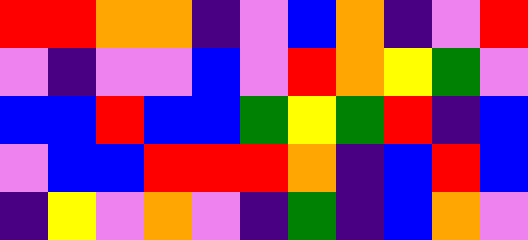[["red", "red", "orange", "orange", "indigo", "violet", "blue", "orange", "indigo", "violet", "red"], ["violet", "indigo", "violet", "violet", "blue", "violet", "red", "orange", "yellow", "green", "violet"], ["blue", "blue", "red", "blue", "blue", "green", "yellow", "green", "red", "indigo", "blue"], ["violet", "blue", "blue", "red", "red", "red", "orange", "indigo", "blue", "red", "blue"], ["indigo", "yellow", "violet", "orange", "violet", "indigo", "green", "indigo", "blue", "orange", "violet"]]